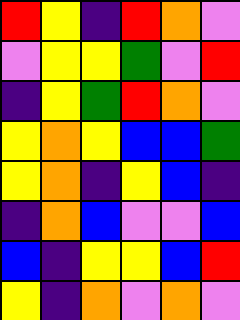[["red", "yellow", "indigo", "red", "orange", "violet"], ["violet", "yellow", "yellow", "green", "violet", "red"], ["indigo", "yellow", "green", "red", "orange", "violet"], ["yellow", "orange", "yellow", "blue", "blue", "green"], ["yellow", "orange", "indigo", "yellow", "blue", "indigo"], ["indigo", "orange", "blue", "violet", "violet", "blue"], ["blue", "indigo", "yellow", "yellow", "blue", "red"], ["yellow", "indigo", "orange", "violet", "orange", "violet"]]